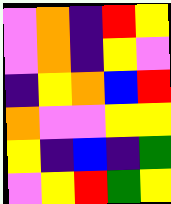[["violet", "orange", "indigo", "red", "yellow"], ["violet", "orange", "indigo", "yellow", "violet"], ["indigo", "yellow", "orange", "blue", "red"], ["orange", "violet", "violet", "yellow", "yellow"], ["yellow", "indigo", "blue", "indigo", "green"], ["violet", "yellow", "red", "green", "yellow"]]